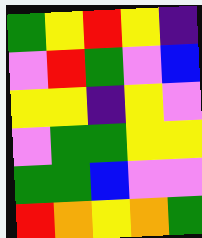[["green", "yellow", "red", "yellow", "indigo"], ["violet", "red", "green", "violet", "blue"], ["yellow", "yellow", "indigo", "yellow", "violet"], ["violet", "green", "green", "yellow", "yellow"], ["green", "green", "blue", "violet", "violet"], ["red", "orange", "yellow", "orange", "green"]]